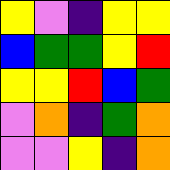[["yellow", "violet", "indigo", "yellow", "yellow"], ["blue", "green", "green", "yellow", "red"], ["yellow", "yellow", "red", "blue", "green"], ["violet", "orange", "indigo", "green", "orange"], ["violet", "violet", "yellow", "indigo", "orange"]]